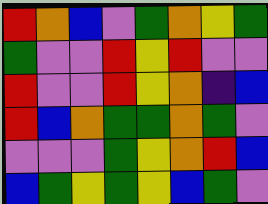[["red", "orange", "blue", "violet", "green", "orange", "yellow", "green"], ["green", "violet", "violet", "red", "yellow", "red", "violet", "violet"], ["red", "violet", "violet", "red", "yellow", "orange", "indigo", "blue"], ["red", "blue", "orange", "green", "green", "orange", "green", "violet"], ["violet", "violet", "violet", "green", "yellow", "orange", "red", "blue"], ["blue", "green", "yellow", "green", "yellow", "blue", "green", "violet"]]